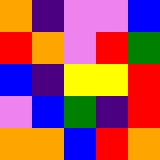[["orange", "indigo", "violet", "violet", "blue"], ["red", "orange", "violet", "red", "green"], ["blue", "indigo", "yellow", "yellow", "red"], ["violet", "blue", "green", "indigo", "red"], ["orange", "orange", "blue", "red", "orange"]]